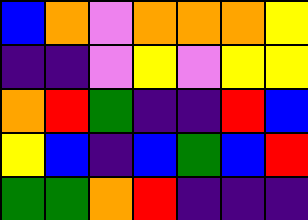[["blue", "orange", "violet", "orange", "orange", "orange", "yellow"], ["indigo", "indigo", "violet", "yellow", "violet", "yellow", "yellow"], ["orange", "red", "green", "indigo", "indigo", "red", "blue"], ["yellow", "blue", "indigo", "blue", "green", "blue", "red"], ["green", "green", "orange", "red", "indigo", "indigo", "indigo"]]